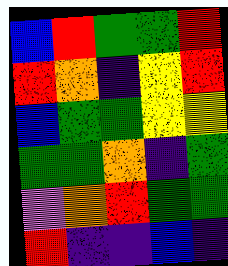[["blue", "red", "green", "green", "red"], ["red", "orange", "indigo", "yellow", "red"], ["blue", "green", "green", "yellow", "yellow"], ["green", "green", "orange", "indigo", "green"], ["violet", "orange", "red", "green", "green"], ["red", "indigo", "indigo", "blue", "indigo"]]